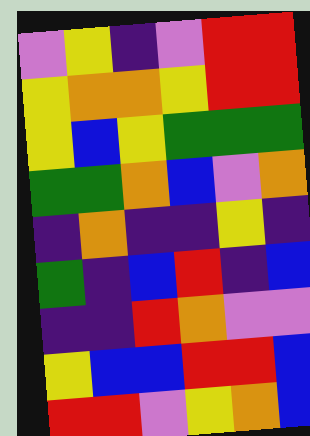[["violet", "yellow", "indigo", "violet", "red", "red"], ["yellow", "orange", "orange", "yellow", "red", "red"], ["yellow", "blue", "yellow", "green", "green", "green"], ["green", "green", "orange", "blue", "violet", "orange"], ["indigo", "orange", "indigo", "indigo", "yellow", "indigo"], ["green", "indigo", "blue", "red", "indigo", "blue"], ["indigo", "indigo", "red", "orange", "violet", "violet"], ["yellow", "blue", "blue", "red", "red", "blue"], ["red", "red", "violet", "yellow", "orange", "blue"]]